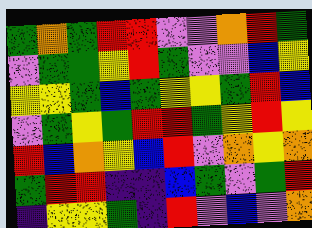[["green", "orange", "green", "red", "red", "violet", "violet", "orange", "red", "green"], ["violet", "green", "green", "yellow", "red", "green", "violet", "violet", "blue", "yellow"], ["yellow", "yellow", "green", "blue", "green", "yellow", "yellow", "green", "red", "blue"], ["violet", "green", "yellow", "green", "red", "red", "green", "yellow", "red", "yellow"], ["red", "blue", "orange", "yellow", "blue", "red", "violet", "orange", "yellow", "orange"], ["green", "red", "red", "indigo", "indigo", "blue", "green", "violet", "green", "red"], ["indigo", "yellow", "yellow", "green", "indigo", "red", "violet", "blue", "violet", "orange"]]